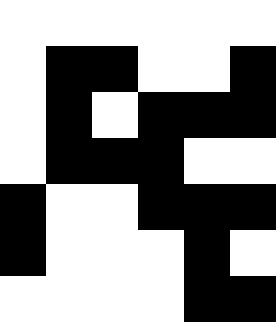[["white", "white", "white", "white", "white", "white"], ["white", "black", "black", "white", "white", "black"], ["white", "black", "white", "black", "black", "black"], ["white", "black", "black", "black", "white", "white"], ["black", "white", "white", "black", "black", "black"], ["black", "white", "white", "white", "black", "white"], ["white", "white", "white", "white", "black", "black"]]